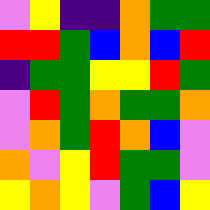[["violet", "yellow", "indigo", "indigo", "orange", "green", "green"], ["red", "red", "green", "blue", "orange", "blue", "red"], ["indigo", "green", "green", "yellow", "yellow", "red", "green"], ["violet", "red", "green", "orange", "green", "green", "orange"], ["violet", "orange", "green", "red", "orange", "blue", "violet"], ["orange", "violet", "yellow", "red", "green", "green", "violet"], ["yellow", "orange", "yellow", "violet", "green", "blue", "yellow"]]